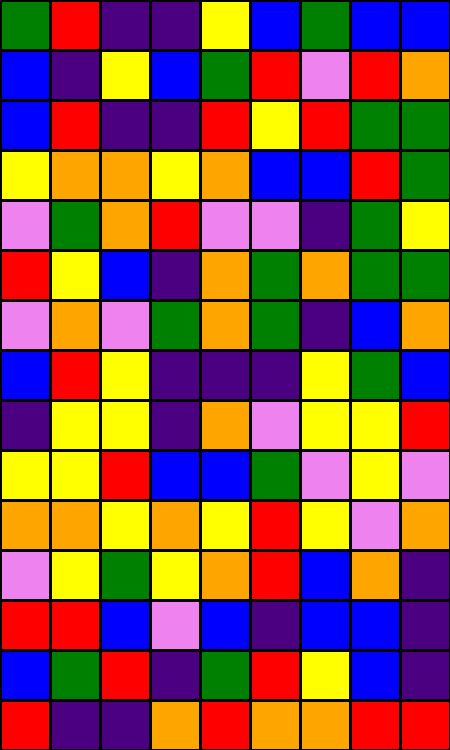[["green", "red", "indigo", "indigo", "yellow", "blue", "green", "blue", "blue"], ["blue", "indigo", "yellow", "blue", "green", "red", "violet", "red", "orange"], ["blue", "red", "indigo", "indigo", "red", "yellow", "red", "green", "green"], ["yellow", "orange", "orange", "yellow", "orange", "blue", "blue", "red", "green"], ["violet", "green", "orange", "red", "violet", "violet", "indigo", "green", "yellow"], ["red", "yellow", "blue", "indigo", "orange", "green", "orange", "green", "green"], ["violet", "orange", "violet", "green", "orange", "green", "indigo", "blue", "orange"], ["blue", "red", "yellow", "indigo", "indigo", "indigo", "yellow", "green", "blue"], ["indigo", "yellow", "yellow", "indigo", "orange", "violet", "yellow", "yellow", "red"], ["yellow", "yellow", "red", "blue", "blue", "green", "violet", "yellow", "violet"], ["orange", "orange", "yellow", "orange", "yellow", "red", "yellow", "violet", "orange"], ["violet", "yellow", "green", "yellow", "orange", "red", "blue", "orange", "indigo"], ["red", "red", "blue", "violet", "blue", "indigo", "blue", "blue", "indigo"], ["blue", "green", "red", "indigo", "green", "red", "yellow", "blue", "indigo"], ["red", "indigo", "indigo", "orange", "red", "orange", "orange", "red", "red"]]